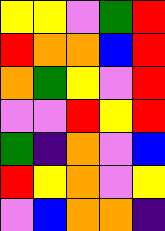[["yellow", "yellow", "violet", "green", "red"], ["red", "orange", "orange", "blue", "red"], ["orange", "green", "yellow", "violet", "red"], ["violet", "violet", "red", "yellow", "red"], ["green", "indigo", "orange", "violet", "blue"], ["red", "yellow", "orange", "violet", "yellow"], ["violet", "blue", "orange", "orange", "indigo"]]